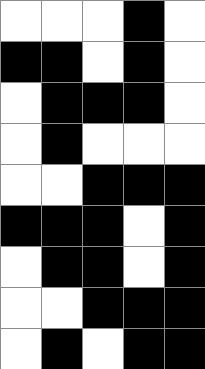[["white", "white", "white", "black", "white"], ["black", "black", "white", "black", "white"], ["white", "black", "black", "black", "white"], ["white", "black", "white", "white", "white"], ["white", "white", "black", "black", "black"], ["black", "black", "black", "white", "black"], ["white", "black", "black", "white", "black"], ["white", "white", "black", "black", "black"], ["white", "black", "white", "black", "black"]]